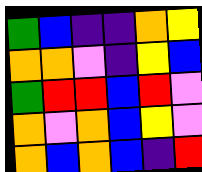[["green", "blue", "indigo", "indigo", "orange", "yellow"], ["orange", "orange", "violet", "indigo", "yellow", "blue"], ["green", "red", "red", "blue", "red", "violet"], ["orange", "violet", "orange", "blue", "yellow", "violet"], ["orange", "blue", "orange", "blue", "indigo", "red"]]